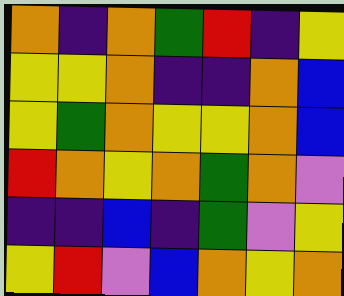[["orange", "indigo", "orange", "green", "red", "indigo", "yellow"], ["yellow", "yellow", "orange", "indigo", "indigo", "orange", "blue"], ["yellow", "green", "orange", "yellow", "yellow", "orange", "blue"], ["red", "orange", "yellow", "orange", "green", "orange", "violet"], ["indigo", "indigo", "blue", "indigo", "green", "violet", "yellow"], ["yellow", "red", "violet", "blue", "orange", "yellow", "orange"]]